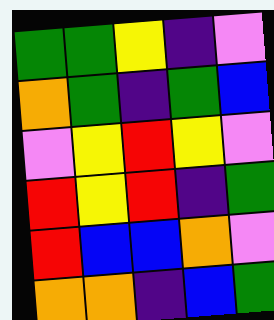[["green", "green", "yellow", "indigo", "violet"], ["orange", "green", "indigo", "green", "blue"], ["violet", "yellow", "red", "yellow", "violet"], ["red", "yellow", "red", "indigo", "green"], ["red", "blue", "blue", "orange", "violet"], ["orange", "orange", "indigo", "blue", "green"]]